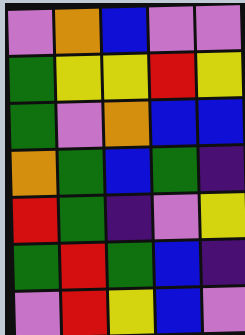[["violet", "orange", "blue", "violet", "violet"], ["green", "yellow", "yellow", "red", "yellow"], ["green", "violet", "orange", "blue", "blue"], ["orange", "green", "blue", "green", "indigo"], ["red", "green", "indigo", "violet", "yellow"], ["green", "red", "green", "blue", "indigo"], ["violet", "red", "yellow", "blue", "violet"]]